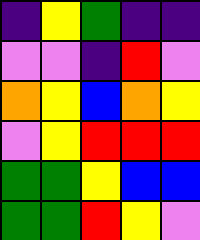[["indigo", "yellow", "green", "indigo", "indigo"], ["violet", "violet", "indigo", "red", "violet"], ["orange", "yellow", "blue", "orange", "yellow"], ["violet", "yellow", "red", "red", "red"], ["green", "green", "yellow", "blue", "blue"], ["green", "green", "red", "yellow", "violet"]]